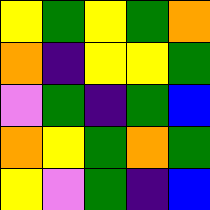[["yellow", "green", "yellow", "green", "orange"], ["orange", "indigo", "yellow", "yellow", "green"], ["violet", "green", "indigo", "green", "blue"], ["orange", "yellow", "green", "orange", "green"], ["yellow", "violet", "green", "indigo", "blue"]]